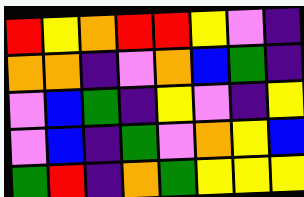[["red", "yellow", "orange", "red", "red", "yellow", "violet", "indigo"], ["orange", "orange", "indigo", "violet", "orange", "blue", "green", "indigo"], ["violet", "blue", "green", "indigo", "yellow", "violet", "indigo", "yellow"], ["violet", "blue", "indigo", "green", "violet", "orange", "yellow", "blue"], ["green", "red", "indigo", "orange", "green", "yellow", "yellow", "yellow"]]